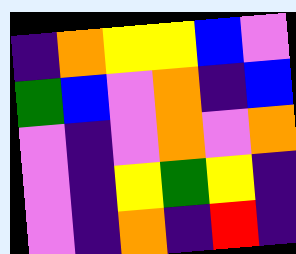[["indigo", "orange", "yellow", "yellow", "blue", "violet"], ["green", "blue", "violet", "orange", "indigo", "blue"], ["violet", "indigo", "violet", "orange", "violet", "orange"], ["violet", "indigo", "yellow", "green", "yellow", "indigo"], ["violet", "indigo", "orange", "indigo", "red", "indigo"]]